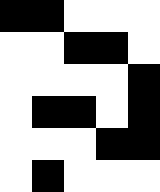[["black", "black", "white", "white", "white"], ["white", "white", "black", "black", "white"], ["white", "white", "white", "white", "black"], ["white", "black", "black", "white", "black"], ["white", "white", "white", "black", "black"], ["white", "black", "white", "white", "white"]]